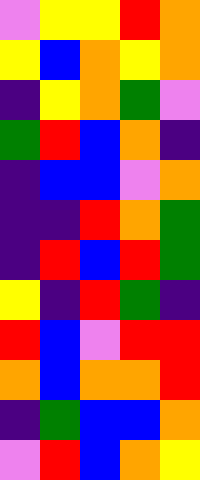[["violet", "yellow", "yellow", "red", "orange"], ["yellow", "blue", "orange", "yellow", "orange"], ["indigo", "yellow", "orange", "green", "violet"], ["green", "red", "blue", "orange", "indigo"], ["indigo", "blue", "blue", "violet", "orange"], ["indigo", "indigo", "red", "orange", "green"], ["indigo", "red", "blue", "red", "green"], ["yellow", "indigo", "red", "green", "indigo"], ["red", "blue", "violet", "red", "red"], ["orange", "blue", "orange", "orange", "red"], ["indigo", "green", "blue", "blue", "orange"], ["violet", "red", "blue", "orange", "yellow"]]